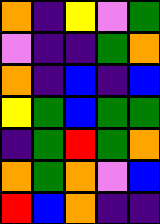[["orange", "indigo", "yellow", "violet", "green"], ["violet", "indigo", "indigo", "green", "orange"], ["orange", "indigo", "blue", "indigo", "blue"], ["yellow", "green", "blue", "green", "green"], ["indigo", "green", "red", "green", "orange"], ["orange", "green", "orange", "violet", "blue"], ["red", "blue", "orange", "indigo", "indigo"]]